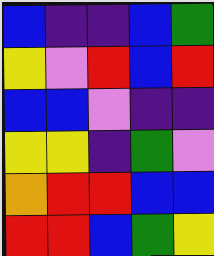[["blue", "indigo", "indigo", "blue", "green"], ["yellow", "violet", "red", "blue", "red"], ["blue", "blue", "violet", "indigo", "indigo"], ["yellow", "yellow", "indigo", "green", "violet"], ["orange", "red", "red", "blue", "blue"], ["red", "red", "blue", "green", "yellow"]]